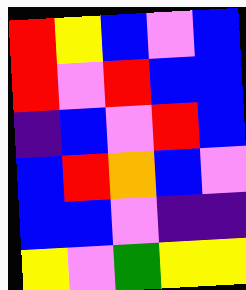[["red", "yellow", "blue", "violet", "blue"], ["red", "violet", "red", "blue", "blue"], ["indigo", "blue", "violet", "red", "blue"], ["blue", "red", "orange", "blue", "violet"], ["blue", "blue", "violet", "indigo", "indigo"], ["yellow", "violet", "green", "yellow", "yellow"]]